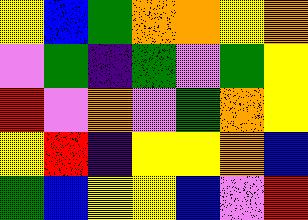[["yellow", "blue", "green", "orange", "orange", "yellow", "orange"], ["violet", "green", "indigo", "green", "violet", "green", "yellow"], ["red", "violet", "orange", "violet", "green", "orange", "yellow"], ["yellow", "red", "indigo", "yellow", "yellow", "orange", "blue"], ["green", "blue", "yellow", "yellow", "blue", "violet", "red"]]